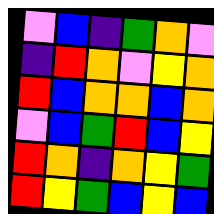[["violet", "blue", "indigo", "green", "orange", "violet"], ["indigo", "red", "orange", "violet", "yellow", "orange"], ["red", "blue", "orange", "orange", "blue", "orange"], ["violet", "blue", "green", "red", "blue", "yellow"], ["red", "orange", "indigo", "orange", "yellow", "green"], ["red", "yellow", "green", "blue", "yellow", "blue"]]